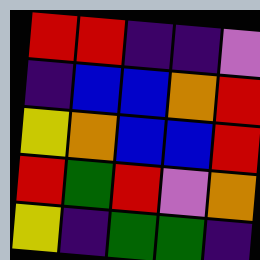[["red", "red", "indigo", "indigo", "violet"], ["indigo", "blue", "blue", "orange", "red"], ["yellow", "orange", "blue", "blue", "red"], ["red", "green", "red", "violet", "orange"], ["yellow", "indigo", "green", "green", "indigo"]]